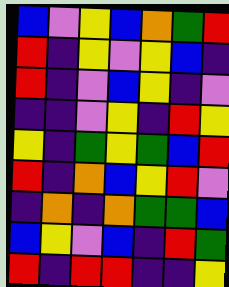[["blue", "violet", "yellow", "blue", "orange", "green", "red"], ["red", "indigo", "yellow", "violet", "yellow", "blue", "indigo"], ["red", "indigo", "violet", "blue", "yellow", "indigo", "violet"], ["indigo", "indigo", "violet", "yellow", "indigo", "red", "yellow"], ["yellow", "indigo", "green", "yellow", "green", "blue", "red"], ["red", "indigo", "orange", "blue", "yellow", "red", "violet"], ["indigo", "orange", "indigo", "orange", "green", "green", "blue"], ["blue", "yellow", "violet", "blue", "indigo", "red", "green"], ["red", "indigo", "red", "red", "indigo", "indigo", "yellow"]]